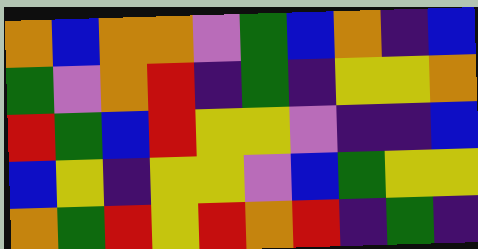[["orange", "blue", "orange", "orange", "violet", "green", "blue", "orange", "indigo", "blue"], ["green", "violet", "orange", "red", "indigo", "green", "indigo", "yellow", "yellow", "orange"], ["red", "green", "blue", "red", "yellow", "yellow", "violet", "indigo", "indigo", "blue"], ["blue", "yellow", "indigo", "yellow", "yellow", "violet", "blue", "green", "yellow", "yellow"], ["orange", "green", "red", "yellow", "red", "orange", "red", "indigo", "green", "indigo"]]